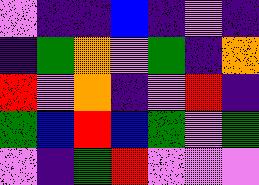[["violet", "indigo", "indigo", "blue", "indigo", "violet", "indigo"], ["indigo", "green", "orange", "violet", "green", "indigo", "orange"], ["red", "violet", "orange", "indigo", "violet", "red", "indigo"], ["green", "blue", "red", "blue", "green", "violet", "green"], ["violet", "indigo", "green", "red", "violet", "violet", "violet"]]